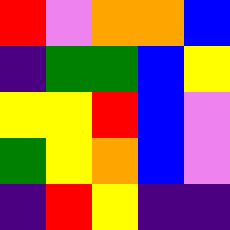[["red", "violet", "orange", "orange", "blue"], ["indigo", "green", "green", "blue", "yellow"], ["yellow", "yellow", "red", "blue", "violet"], ["green", "yellow", "orange", "blue", "violet"], ["indigo", "red", "yellow", "indigo", "indigo"]]